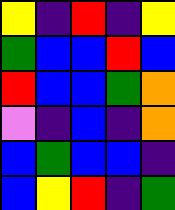[["yellow", "indigo", "red", "indigo", "yellow"], ["green", "blue", "blue", "red", "blue"], ["red", "blue", "blue", "green", "orange"], ["violet", "indigo", "blue", "indigo", "orange"], ["blue", "green", "blue", "blue", "indigo"], ["blue", "yellow", "red", "indigo", "green"]]